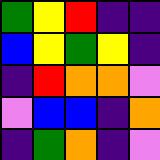[["green", "yellow", "red", "indigo", "indigo"], ["blue", "yellow", "green", "yellow", "indigo"], ["indigo", "red", "orange", "orange", "violet"], ["violet", "blue", "blue", "indigo", "orange"], ["indigo", "green", "orange", "indigo", "violet"]]